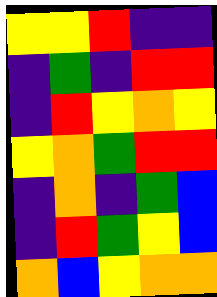[["yellow", "yellow", "red", "indigo", "indigo"], ["indigo", "green", "indigo", "red", "red"], ["indigo", "red", "yellow", "orange", "yellow"], ["yellow", "orange", "green", "red", "red"], ["indigo", "orange", "indigo", "green", "blue"], ["indigo", "red", "green", "yellow", "blue"], ["orange", "blue", "yellow", "orange", "orange"]]